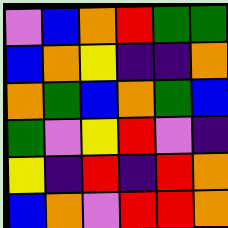[["violet", "blue", "orange", "red", "green", "green"], ["blue", "orange", "yellow", "indigo", "indigo", "orange"], ["orange", "green", "blue", "orange", "green", "blue"], ["green", "violet", "yellow", "red", "violet", "indigo"], ["yellow", "indigo", "red", "indigo", "red", "orange"], ["blue", "orange", "violet", "red", "red", "orange"]]